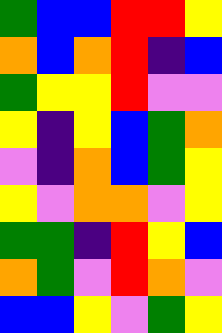[["green", "blue", "blue", "red", "red", "yellow"], ["orange", "blue", "orange", "red", "indigo", "blue"], ["green", "yellow", "yellow", "red", "violet", "violet"], ["yellow", "indigo", "yellow", "blue", "green", "orange"], ["violet", "indigo", "orange", "blue", "green", "yellow"], ["yellow", "violet", "orange", "orange", "violet", "yellow"], ["green", "green", "indigo", "red", "yellow", "blue"], ["orange", "green", "violet", "red", "orange", "violet"], ["blue", "blue", "yellow", "violet", "green", "yellow"]]